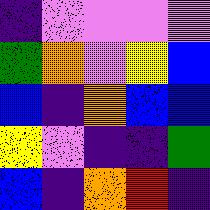[["indigo", "violet", "violet", "violet", "violet"], ["green", "orange", "violet", "yellow", "blue"], ["blue", "indigo", "orange", "blue", "blue"], ["yellow", "violet", "indigo", "indigo", "green"], ["blue", "indigo", "orange", "red", "indigo"]]